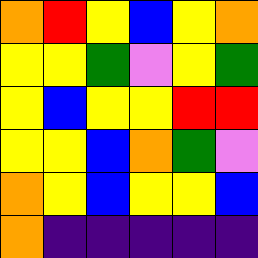[["orange", "red", "yellow", "blue", "yellow", "orange"], ["yellow", "yellow", "green", "violet", "yellow", "green"], ["yellow", "blue", "yellow", "yellow", "red", "red"], ["yellow", "yellow", "blue", "orange", "green", "violet"], ["orange", "yellow", "blue", "yellow", "yellow", "blue"], ["orange", "indigo", "indigo", "indigo", "indigo", "indigo"]]